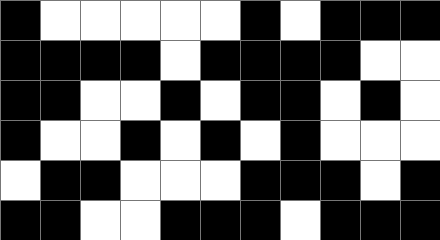[["black", "white", "white", "white", "white", "white", "black", "white", "black", "black", "black"], ["black", "black", "black", "black", "white", "black", "black", "black", "black", "white", "white"], ["black", "black", "white", "white", "black", "white", "black", "black", "white", "black", "white"], ["black", "white", "white", "black", "white", "black", "white", "black", "white", "white", "white"], ["white", "black", "black", "white", "white", "white", "black", "black", "black", "white", "black"], ["black", "black", "white", "white", "black", "black", "black", "white", "black", "black", "black"]]